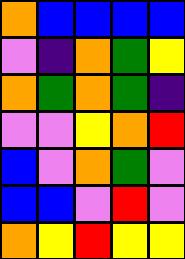[["orange", "blue", "blue", "blue", "blue"], ["violet", "indigo", "orange", "green", "yellow"], ["orange", "green", "orange", "green", "indigo"], ["violet", "violet", "yellow", "orange", "red"], ["blue", "violet", "orange", "green", "violet"], ["blue", "blue", "violet", "red", "violet"], ["orange", "yellow", "red", "yellow", "yellow"]]